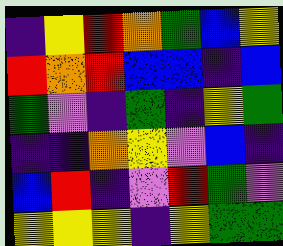[["indigo", "yellow", "red", "orange", "green", "blue", "yellow"], ["red", "orange", "red", "blue", "blue", "indigo", "blue"], ["green", "violet", "indigo", "green", "indigo", "yellow", "green"], ["indigo", "indigo", "orange", "yellow", "violet", "blue", "indigo"], ["blue", "red", "indigo", "violet", "red", "green", "violet"], ["yellow", "yellow", "yellow", "indigo", "yellow", "green", "green"]]